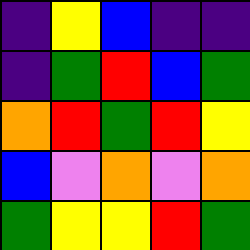[["indigo", "yellow", "blue", "indigo", "indigo"], ["indigo", "green", "red", "blue", "green"], ["orange", "red", "green", "red", "yellow"], ["blue", "violet", "orange", "violet", "orange"], ["green", "yellow", "yellow", "red", "green"]]